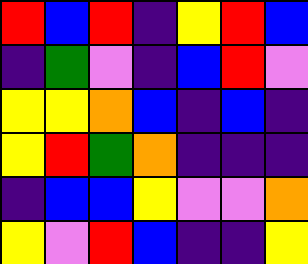[["red", "blue", "red", "indigo", "yellow", "red", "blue"], ["indigo", "green", "violet", "indigo", "blue", "red", "violet"], ["yellow", "yellow", "orange", "blue", "indigo", "blue", "indigo"], ["yellow", "red", "green", "orange", "indigo", "indigo", "indigo"], ["indigo", "blue", "blue", "yellow", "violet", "violet", "orange"], ["yellow", "violet", "red", "blue", "indigo", "indigo", "yellow"]]